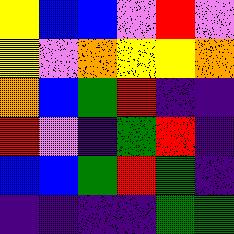[["yellow", "blue", "blue", "violet", "red", "violet"], ["yellow", "violet", "orange", "yellow", "yellow", "orange"], ["orange", "blue", "green", "red", "indigo", "indigo"], ["red", "violet", "indigo", "green", "red", "indigo"], ["blue", "blue", "green", "red", "green", "indigo"], ["indigo", "indigo", "indigo", "indigo", "green", "green"]]